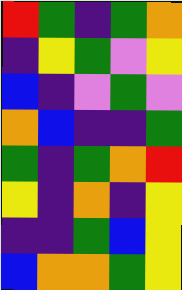[["red", "green", "indigo", "green", "orange"], ["indigo", "yellow", "green", "violet", "yellow"], ["blue", "indigo", "violet", "green", "violet"], ["orange", "blue", "indigo", "indigo", "green"], ["green", "indigo", "green", "orange", "red"], ["yellow", "indigo", "orange", "indigo", "yellow"], ["indigo", "indigo", "green", "blue", "yellow"], ["blue", "orange", "orange", "green", "yellow"]]